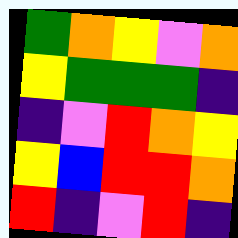[["green", "orange", "yellow", "violet", "orange"], ["yellow", "green", "green", "green", "indigo"], ["indigo", "violet", "red", "orange", "yellow"], ["yellow", "blue", "red", "red", "orange"], ["red", "indigo", "violet", "red", "indigo"]]